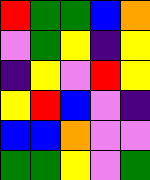[["red", "green", "green", "blue", "orange"], ["violet", "green", "yellow", "indigo", "yellow"], ["indigo", "yellow", "violet", "red", "yellow"], ["yellow", "red", "blue", "violet", "indigo"], ["blue", "blue", "orange", "violet", "violet"], ["green", "green", "yellow", "violet", "green"]]